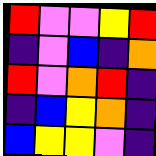[["red", "violet", "violet", "yellow", "red"], ["indigo", "violet", "blue", "indigo", "orange"], ["red", "violet", "orange", "red", "indigo"], ["indigo", "blue", "yellow", "orange", "indigo"], ["blue", "yellow", "yellow", "violet", "indigo"]]